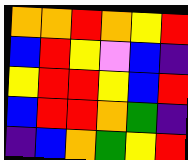[["orange", "orange", "red", "orange", "yellow", "red"], ["blue", "red", "yellow", "violet", "blue", "indigo"], ["yellow", "red", "red", "yellow", "blue", "red"], ["blue", "red", "red", "orange", "green", "indigo"], ["indigo", "blue", "orange", "green", "yellow", "red"]]